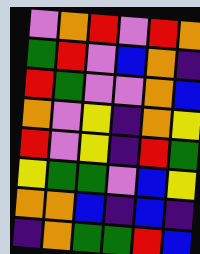[["violet", "orange", "red", "violet", "red", "orange"], ["green", "red", "violet", "blue", "orange", "indigo"], ["red", "green", "violet", "violet", "orange", "blue"], ["orange", "violet", "yellow", "indigo", "orange", "yellow"], ["red", "violet", "yellow", "indigo", "red", "green"], ["yellow", "green", "green", "violet", "blue", "yellow"], ["orange", "orange", "blue", "indigo", "blue", "indigo"], ["indigo", "orange", "green", "green", "red", "blue"]]